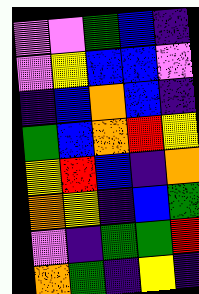[["violet", "violet", "green", "blue", "indigo"], ["violet", "yellow", "blue", "blue", "violet"], ["indigo", "blue", "orange", "blue", "indigo"], ["green", "blue", "orange", "red", "yellow"], ["yellow", "red", "blue", "indigo", "orange"], ["orange", "yellow", "indigo", "blue", "green"], ["violet", "indigo", "green", "green", "red"], ["orange", "green", "indigo", "yellow", "indigo"]]